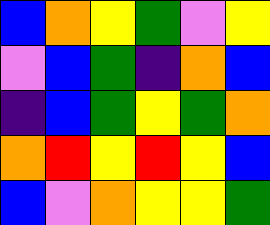[["blue", "orange", "yellow", "green", "violet", "yellow"], ["violet", "blue", "green", "indigo", "orange", "blue"], ["indigo", "blue", "green", "yellow", "green", "orange"], ["orange", "red", "yellow", "red", "yellow", "blue"], ["blue", "violet", "orange", "yellow", "yellow", "green"]]